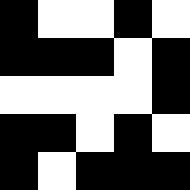[["black", "white", "white", "black", "white"], ["black", "black", "black", "white", "black"], ["white", "white", "white", "white", "black"], ["black", "black", "white", "black", "white"], ["black", "white", "black", "black", "black"]]